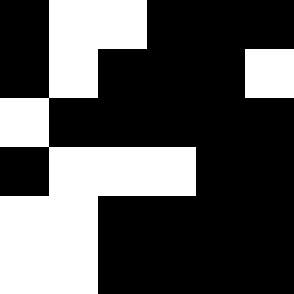[["black", "white", "white", "black", "black", "black"], ["black", "white", "black", "black", "black", "white"], ["white", "black", "black", "black", "black", "black"], ["black", "white", "white", "white", "black", "black"], ["white", "white", "black", "black", "black", "black"], ["white", "white", "black", "black", "black", "black"]]